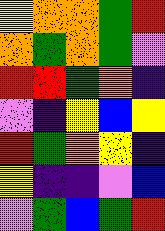[["yellow", "orange", "orange", "green", "red"], ["orange", "green", "orange", "green", "violet"], ["red", "red", "green", "orange", "indigo"], ["violet", "indigo", "yellow", "blue", "yellow"], ["red", "green", "orange", "yellow", "indigo"], ["yellow", "indigo", "indigo", "violet", "blue"], ["violet", "green", "blue", "green", "red"]]